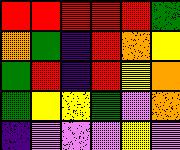[["red", "red", "red", "red", "red", "green"], ["orange", "green", "indigo", "red", "orange", "yellow"], ["green", "red", "indigo", "red", "yellow", "orange"], ["green", "yellow", "yellow", "green", "violet", "orange"], ["indigo", "violet", "violet", "violet", "yellow", "violet"]]